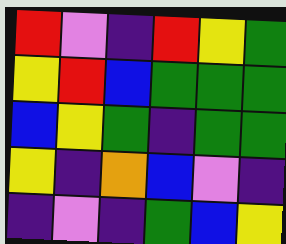[["red", "violet", "indigo", "red", "yellow", "green"], ["yellow", "red", "blue", "green", "green", "green"], ["blue", "yellow", "green", "indigo", "green", "green"], ["yellow", "indigo", "orange", "blue", "violet", "indigo"], ["indigo", "violet", "indigo", "green", "blue", "yellow"]]